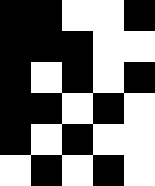[["black", "black", "white", "white", "black"], ["black", "black", "black", "white", "white"], ["black", "white", "black", "white", "black"], ["black", "black", "white", "black", "white"], ["black", "white", "black", "white", "white"], ["white", "black", "white", "black", "white"]]